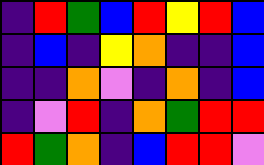[["indigo", "red", "green", "blue", "red", "yellow", "red", "blue"], ["indigo", "blue", "indigo", "yellow", "orange", "indigo", "indigo", "blue"], ["indigo", "indigo", "orange", "violet", "indigo", "orange", "indigo", "blue"], ["indigo", "violet", "red", "indigo", "orange", "green", "red", "red"], ["red", "green", "orange", "indigo", "blue", "red", "red", "violet"]]